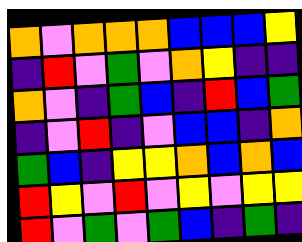[["orange", "violet", "orange", "orange", "orange", "blue", "blue", "blue", "yellow"], ["indigo", "red", "violet", "green", "violet", "orange", "yellow", "indigo", "indigo"], ["orange", "violet", "indigo", "green", "blue", "indigo", "red", "blue", "green"], ["indigo", "violet", "red", "indigo", "violet", "blue", "blue", "indigo", "orange"], ["green", "blue", "indigo", "yellow", "yellow", "orange", "blue", "orange", "blue"], ["red", "yellow", "violet", "red", "violet", "yellow", "violet", "yellow", "yellow"], ["red", "violet", "green", "violet", "green", "blue", "indigo", "green", "indigo"]]